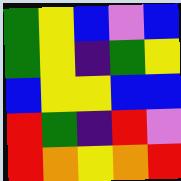[["green", "yellow", "blue", "violet", "blue"], ["green", "yellow", "indigo", "green", "yellow"], ["blue", "yellow", "yellow", "blue", "blue"], ["red", "green", "indigo", "red", "violet"], ["red", "orange", "yellow", "orange", "red"]]